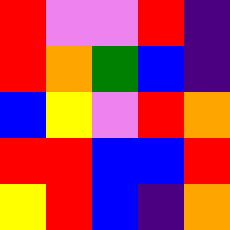[["red", "violet", "violet", "red", "indigo"], ["red", "orange", "green", "blue", "indigo"], ["blue", "yellow", "violet", "red", "orange"], ["red", "red", "blue", "blue", "red"], ["yellow", "red", "blue", "indigo", "orange"]]